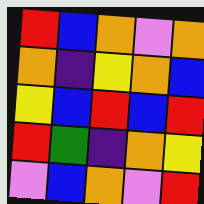[["red", "blue", "orange", "violet", "orange"], ["orange", "indigo", "yellow", "orange", "blue"], ["yellow", "blue", "red", "blue", "red"], ["red", "green", "indigo", "orange", "yellow"], ["violet", "blue", "orange", "violet", "red"]]